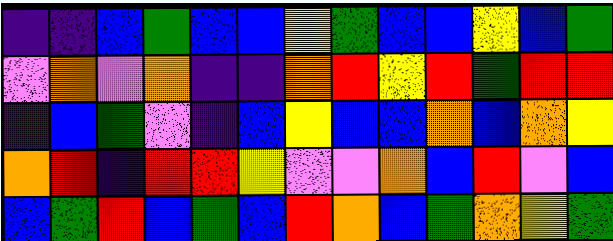[["indigo", "indigo", "blue", "green", "blue", "blue", "yellow", "green", "blue", "blue", "yellow", "blue", "green"], ["violet", "orange", "violet", "orange", "indigo", "indigo", "orange", "red", "yellow", "red", "green", "red", "red"], ["indigo", "blue", "green", "violet", "indigo", "blue", "yellow", "blue", "blue", "orange", "blue", "orange", "yellow"], ["orange", "red", "indigo", "red", "red", "yellow", "violet", "violet", "orange", "blue", "red", "violet", "blue"], ["blue", "green", "red", "blue", "green", "blue", "red", "orange", "blue", "green", "orange", "yellow", "green"]]